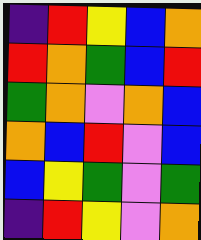[["indigo", "red", "yellow", "blue", "orange"], ["red", "orange", "green", "blue", "red"], ["green", "orange", "violet", "orange", "blue"], ["orange", "blue", "red", "violet", "blue"], ["blue", "yellow", "green", "violet", "green"], ["indigo", "red", "yellow", "violet", "orange"]]